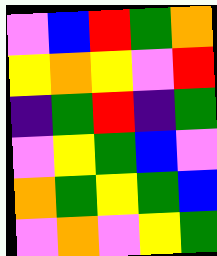[["violet", "blue", "red", "green", "orange"], ["yellow", "orange", "yellow", "violet", "red"], ["indigo", "green", "red", "indigo", "green"], ["violet", "yellow", "green", "blue", "violet"], ["orange", "green", "yellow", "green", "blue"], ["violet", "orange", "violet", "yellow", "green"]]